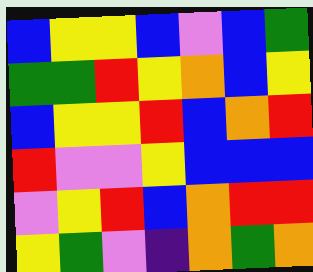[["blue", "yellow", "yellow", "blue", "violet", "blue", "green"], ["green", "green", "red", "yellow", "orange", "blue", "yellow"], ["blue", "yellow", "yellow", "red", "blue", "orange", "red"], ["red", "violet", "violet", "yellow", "blue", "blue", "blue"], ["violet", "yellow", "red", "blue", "orange", "red", "red"], ["yellow", "green", "violet", "indigo", "orange", "green", "orange"]]